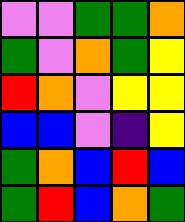[["violet", "violet", "green", "green", "orange"], ["green", "violet", "orange", "green", "yellow"], ["red", "orange", "violet", "yellow", "yellow"], ["blue", "blue", "violet", "indigo", "yellow"], ["green", "orange", "blue", "red", "blue"], ["green", "red", "blue", "orange", "green"]]